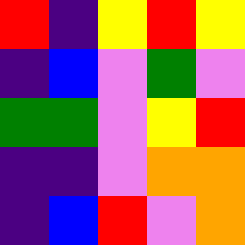[["red", "indigo", "yellow", "red", "yellow"], ["indigo", "blue", "violet", "green", "violet"], ["green", "green", "violet", "yellow", "red"], ["indigo", "indigo", "violet", "orange", "orange"], ["indigo", "blue", "red", "violet", "orange"]]